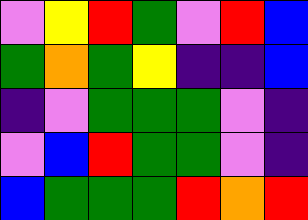[["violet", "yellow", "red", "green", "violet", "red", "blue"], ["green", "orange", "green", "yellow", "indigo", "indigo", "blue"], ["indigo", "violet", "green", "green", "green", "violet", "indigo"], ["violet", "blue", "red", "green", "green", "violet", "indigo"], ["blue", "green", "green", "green", "red", "orange", "red"]]